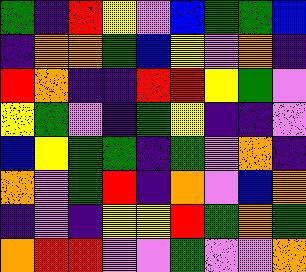[["green", "indigo", "red", "yellow", "violet", "blue", "green", "green", "blue"], ["indigo", "orange", "orange", "green", "blue", "yellow", "violet", "orange", "indigo"], ["red", "orange", "indigo", "indigo", "red", "red", "yellow", "green", "violet"], ["yellow", "green", "violet", "indigo", "green", "yellow", "indigo", "indigo", "violet"], ["blue", "yellow", "green", "green", "indigo", "green", "violet", "orange", "indigo"], ["orange", "violet", "green", "red", "indigo", "orange", "violet", "blue", "orange"], ["indigo", "violet", "indigo", "yellow", "yellow", "red", "green", "orange", "green"], ["orange", "red", "red", "violet", "violet", "green", "violet", "violet", "orange"]]